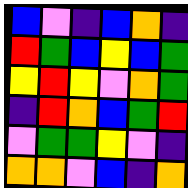[["blue", "violet", "indigo", "blue", "orange", "indigo"], ["red", "green", "blue", "yellow", "blue", "green"], ["yellow", "red", "yellow", "violet", "orange", "green"], ["indigo", "red", "orange", "blue", "green", "red"], ["violet", "green", "green", "yellow", "violet", "indigo"], ["orange", "orange", "violet", "blue", "indigo", "orange"]]